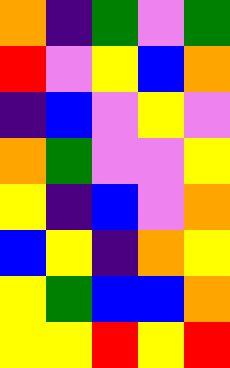[["orange", "indigo", "green", "violet", "green"], ["red", "violet", "yellow", "blue", "orange"], ["indigo", "blue", "violet", "yellow", "violet"], ["orange", "green", "violet", "violet", "yellow"], ["yellow", "indigo", "blue", "violet", "orange"], ["blue", "yellow", "indigo", "orange", "yellow"], ["yellow", "green", "blue", "blue", "orange"], ["yellow", "yellow", "red", "yellow", "red"]]